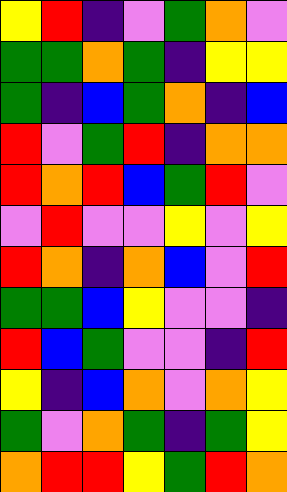[["yellow", "red", "indigo", "violet", "green", "orange", "violet"], ["green", "green", "orange", "green", "indigo", "yellow", "yellow"], ["green", "indigo", "blue", "green", "orange", "indigo", "blue"], ["red", "violet", "green", "red", "indigo", "orange", "orange"], ["red", "orange", "red", "blue", "green", "red", "violet"], ["violet", "red", "violet", "violet", "yellow", "violet", "yellow"], ["red", "orange", "indigo", "orange", "blue", "violet", "red"], ["green", "green", "blue", "yellow", "violet", "violet", "indigo"], ["red", "blue", "green", "violet", "violet", "indigo", "red"], ["yellow", "indigo", "blue", "orange", "violet", "orange", "yellow"], ["green", "violet", "orange", "green", "indigo", "green", "yellow"], ["orange", "red", "red", "yellow", "green", "red", "orange"]]